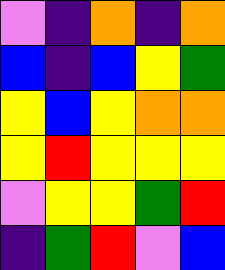[["violet", "indigo", "orange", "indigo", "orange"], ["blue", "indigo", "blue", "yellow", "green"], ["yellow", "blue", "yellow", "orange", "orange"], ["yellow", "red", "yellow", "yellow", "yellow"], ["violet", "yellow", "yellow", "green", "red"], ["indigo", "green", "red", "violet", "blue"]]